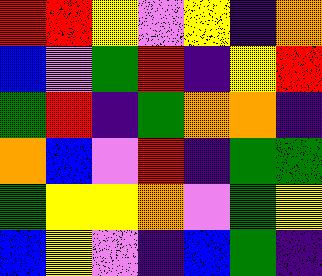[["red", "red", "yellow", "violet", "yellow", "indigo", "orange"], ["blue", "violet", "green", "red", "indigo", "yellow", "red"], ["green", "red", "indigo", "green", "orange", "orange", "indigo"], ["orange", "blue", "violet", "red", "indigo", "green", "green"], ["green", "yellow", "yellow", "orange", "violet", "green", "yellow"], ["blue", "yellow", "violet", "indigo", "blue", "green", "indigo"]]